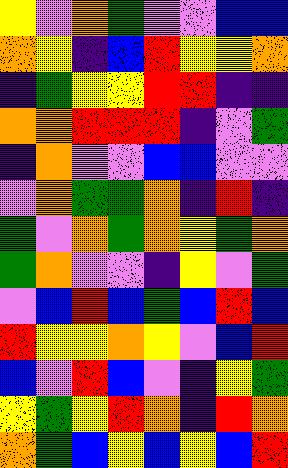[["yellow", "violet", "orange", "green", "violet", "violet", "blue", "blue"], ["orange", "yellow", "indigo", "blue", "red", "yellow", "yellow", "orange"], ["indigo", "green", "yellow", "yellow", "red", "red", "indigo", "indigo"], ["orange", "orange", "red", "red", "red", "indigo", "violet", "green"], ["indigo", "orange", "violet", "violet", "blue", "blue", "violet", "violet"], ["violet", "orange", "green", "green", "orange", "indigo", "red", "indigo"], ["green", "violet", "orange", "green", "orange", "yellow", "green", "orange"], ["green", "orange", "violet", "violet", "indigo", "yellow", "violet", "green"], ["violet", "blue", "red", "blue", "green", "blue", "red", "blue"], ["red", "yellow", "yellow", "orange", "yellow", "violet", "blue", "red"], ["blue", "violet", "red", "blue", "violet", "indigo", "yellow", "green"], ["yellow", "green", "yellow", "red", "orange", "indigo", "red", "orange"], ["orange", "green", "blue", "yellow", "blue", "yellow", "blue", "red"]]